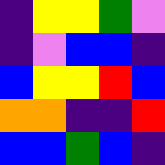[["indigo", "yellow", "yellow", "green", "violet"], ["indigo", "violet", "blue", "blue", "indigo"], ["blue", "yellow", "yellow", "red", "blue"], ["orange", "orange", "indigo", "indigo", "red"], ["blue", "blue", "green", "blue", "indigo"]]